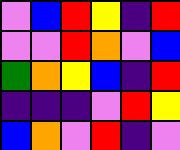[["violet", "blue", "red", "yellow", "indigo", "red"], ["violet", "violet", "red", "orange", "violet", "blue"], ["green", "orange", "yellow", "blue", "indigo", "red"], ["indigo", "indigo", "indigo", "violet", "red", "yellow"], ["blue", "orange", "violet", "red", "indigo", "violet"]]